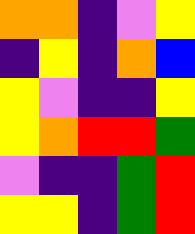[["orange", "orange", "indigo", "violet", "yellow"], ["indigo", "yellow", "indigo", "orange", "blue"], ["yellow", "violet", "indigo", "indigo", "yellow"], ["yellow", "orange", "red", "red", "green"], ["violet", "indigo", "indigo", "green", "red"], ["yellow", "yellow", "indigo", "green", "red"]]